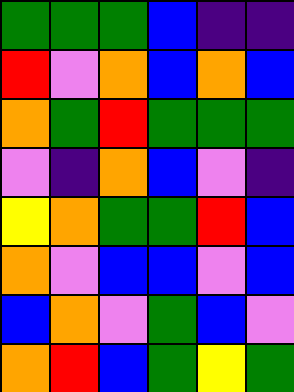[["green", "green", "green", "blue", "indigo", "indigo"], ["red", "violet", "orange", "blue", "orange", "blue"], ["orange", "green", "red", "green", "green", "green"], ["violet", "indigo", "orange", "blue", "violet", "indigo"], ["yellow", "orange", "green", "green", "red", "blue"], ["orange", "violet", "blue", "blue", "violet", "blue"], ["blue", "orange", "violet", "green", "blue", "violet"], ["orange", "red", "blue", "green", "yellow", "green"]]